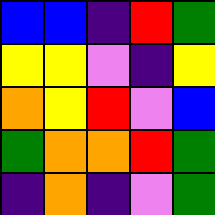[["blue", "blue", "indigo", "red", "green"], ["yellow", "yellow", "violet", "indigo", "yellow"], ["orange", "yellow", "red", "violet", "blue"], ["green", "orange", "orange", "red", "green"], ["indigo", "orange", "indigo", "violet", "green"]]